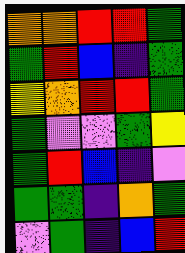[["orange", "orange", "red", "red", "green"], ["green", "red", "blue", "indigo", "green"], ["yellow", "orange", "red", "red", "green"], ["green", "violet", "violet", "green", "yellow"], ["green", "red", "blue", "indigo", "violet"], ["green", "green", "indigo", "orange", "green"], ["violet", "green", "indigo", "blue", "red"]]